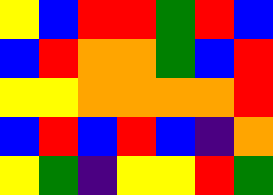[["yellow", "blue", "red", "red", "green", "red", "blue"], ["blue", "red", "orange", "orange", "green", "blue", "red"], ["yellow", "yellow", "orange", "orange", "orange", "orange", "red"], ["blue", "red", "blue", "red", "blue", "indigo", "orange"], ["yellow", "green", "indigo", "yellow", "yellow", "red", "green"]]